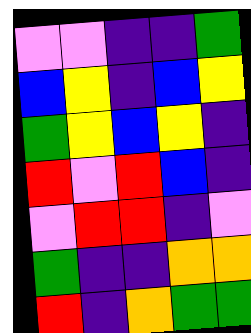[["violet", "violet", "indigo", "indigo", "green"], ["blue", "yellow", "indigo", "blue", "yellow"], ["green", "yellow", "blue", "yellow", "indigo"], ["red", "violet", "red", "blue", "indigo"], ["violet", "red", "red", "indigo", "violet"], ["green", "indigo", "indigo", "orange", "orange"], ["red", "indigo", "orange", "green", "green"]]